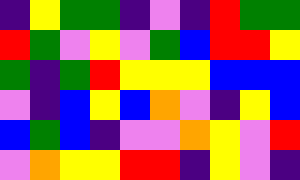[["indigo", "yellow", "green", "green", "indigo", "violet", "indigo", "red", "green", "green"], ["red", "green", "violet", "yellow", "violet", "green", "blue", "red", "red", "yellow"], ["green", "indigo", "green", "red", "yellow", "yellow", "yellow", "blue", "blue", "blue"], ["violet", "indigo", "blue", "yellow", "blue", "orange", "violet", "indigo", "yellow", "blue"], ["blue", "green", "blue", "indigo", "violet", "violet", "orange", "yellow", "violet", "red"], ["violet", "orange", "yellow", "yellow", "red", "red", "indigo", "yellow", "violet", "indigo"]]